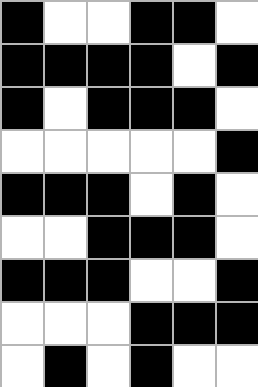[["black", "white", "white", "black", "black", "white"], ["black", "black", "black", "black", "white", "black"], ["black", "white", "black", "black", "black", "white"], ["white", "white", "white", "white", "white", "black"], ["black", "black", "black", "white", "black", "white"], ["white", "white", "black", "black", "black", "white"], ["black", "black", "black", "white", "white", "black"], ["white", "white", "white", "black", "black", "black"], ["white", "black", "white", "black", "white", "white"]]